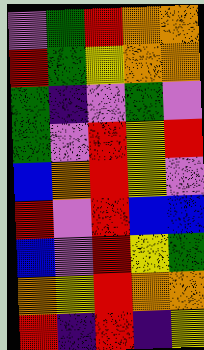[["violet", "green", "red", "orange", "orange"], ["red", "green", "yellow", "orange", "orange"], ["green", "indigo", "violet", "green", "violet"], ["green", "violet", "red", "yellow", "red"], ["blue", "orange", "red", "yellow", "violet"], ["red", "violet", "red", "blue", "blue"], ["blue", "violet", "red", "yellow", "green"], ["orange", "yellow", "red", "orange", "orange"], ["red", "indigo", "red", "indigo", "yellow"]]